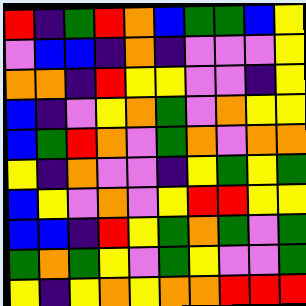[["red", "indigo", "green", "red", "orange", "blue", "green", "green", "blue", "yellow"], ["violet", "blue", "blue", "indigo", "orange", "indigo", "violet", "violet", "violet", "yellow"], ["orange", "orange", "indigo", "red", "yellow", "yellow", "violet", "violet", "indigo", "yellow"], ["blue", "indigo", "violet", "yellow", "orange", "green", "violet", "orange", "yellow", "yellow"], ["blue", "green", "red", "orange", "violet", "green", "orange", "violet", "orange", "orange"], ["yellow", "indigo", "orange", "violet", "violet", "indigo", "yellow", "green", "yellow", "green"], ["blue", "yellow", "violet", "orange", "violet", "yellow", "red", "red", "yellow", "yellow"], ["blue", "blue", "indigo", "red", "yellow", "green", "orange", "green", "violet", "green"], ["green", "orange", "green", "yellow", "violet", "green", "yellow", "violet", "violet", "green"], ["yellow", "indigo", "yellow", "orange", "yellow", "orange", "orange", "red", "red", "red"]]